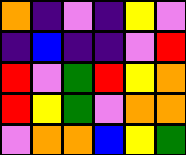[["orange", "indigo", "violet", "indigo", "yellow", "violet"], ["indigo", "blue", "indigo", "indigo", "violet", "red"], ["red", "violet", "green", "red", "yellow", "orange"], ["red", "yellow", "green", "violet", "orange", "orange"], ["violet", "orange", "orange", "blue", "yellow", "green"]]